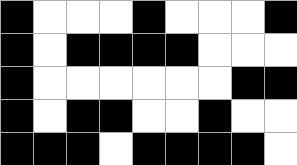[["black", "white", "white", "white", "black", "white", "white", "white", "black"], ["black", "white", "black", "black", "black", "black", "white", "white", "white"], ["black", "white", "white", "white", "white", "white", "white", "black", "black"], ["black", "white", "black", "black", "white", "white", "black", "white", "white"], ["black", "black", "black", "white", "black", "black", "black", "black", "white"]]